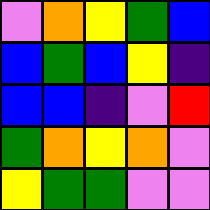[["violet", "orange", "yellow", "green", "blue"], ["blue", "green", "blue", "yellow", "indigo"], ["blue", "blue", "indigo", "violet", "red"], ["green", "orange", "yellow", "orange", "violet"], ["yellow", "green", "green", "violet", "violet"]]